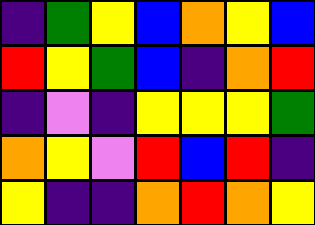[["indigo", "green", "yellow", "blue", "orange", "yellow", "blue"], ["red", "yellow", "green", "blue", "indigo", "orange", "red"], ["indigo", "violet", "indigo", "yellow", "yellow", "yellow", "green"], ["orange", "yellow", "violet", "red", "blue", "red", "indigo"], ["yellow", "indigo", "indigo", "orange", "red", "orange", "yellow"]]